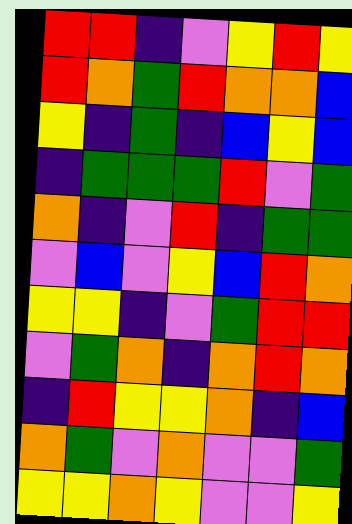[["red", "red", "indigo", "violet", "yellow", "red", "yellow"], ["red", "orange", "green", "red", "orange", "orange", "blue"], ["yellow", "indigo", "green", "indigo", "blue", "yellow", "blue"], ["indigo", "green", "green", "green", "red", "violet", "green"], ["orange", "indigo", "violet", "red", "indigo", "green", "green"], ["violet", "blue", "violet", "yellow", "blue", "red", "orange"], ["yellow", "yellow", "indigo", "violet", "green", "red", "red"], ["violet", "green", "orange", "indigo", "orange", "red", "orange"], ["indigo", "red", "yellow", "yellow", "orange", "indigo", "blue"], ["orange", "green", "violet", "orange", "violet", "violet", "green"], ["yellow", "yellow", "orange", "yellow", "violet", "violet", "yellow"]]